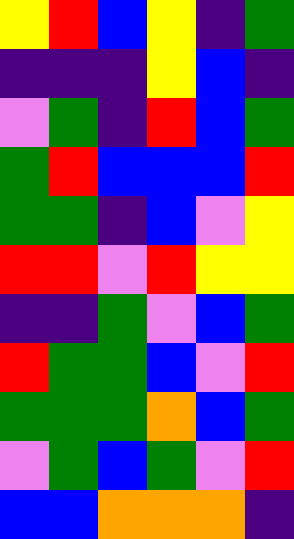[["yellow", "red", "blue", "yellow", "indigo", "green"], ["indigo", "indigo", "indigo", "yellow", "blue", "indigo"], ["violet", "green", "indigo", "red", "blue", "green"], ["green", "red", "blue", "blue", "blue", "red"], ["green", "green", "indigo", "blue", "violet", "yellow"], ["red", "red", "violet", "red", "yellow", "yellow"], ["indigo", "indigo", "green", "violet", "blue", "green"], ["red", "green", "green", "blue", "violet", "red"], ["green", "green", "green", "orange", "blue", "green"], ["violet", "green", "blue", "green", "violet", "red"], ["blue", "blue", "orange", "orange", "orange", "indigo"]]